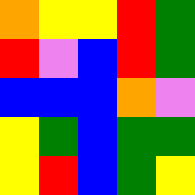[["orange", "yellow", "yellow", "red", "green"], ["red", "violet", "blue", "red", "green"], ["blue", "blue", "blue", "orange", "violet"], ["yellow", "green", "blue", "green", "green"], ["yellow", "red", "blue", "green", "yellow"]]